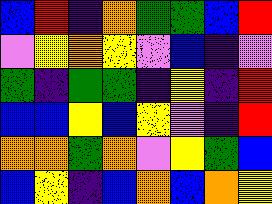[["blue", "red", "indigo", "orange", "green", "green", "blue", "red"], ["violet", "yellow", "orange", "yellow", "violet", "blue", "indigo", "violet"], ["green", "indigo", "green", "green", "indigo", "yellow", "indigo", "red"], ["blue", "blue", "yellow", "blue", "yellow", "violet", "indigo", "red"], ["orange", "orange", "green", "orange", "violet", "yellow", "green", "blue"], ["blue", "yellow", "indigo", "blue", "orange", "blue", "orange", "yellow"]]